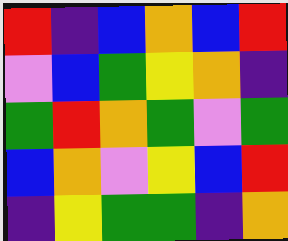[["red", "indigo", "blue", "orange", "blue", "red"], ["violet", "blue", "green", "yellow", "orange", "indigo"], ["green", "red", "orange", "green", "violet", "green"], ["blue", "orange", "violet", "yellow", "blue", "red"], ["indigo", "yellow", "green", "green", "indigo", "orange"]]